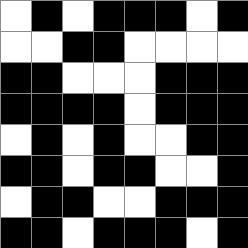[["white", "black", "white", "black", "black", "black", "white", "black"], ["white", "white", "black", "black", "white", "white", "white", "white"], ["black", "black", "white", "white", "white", "black", "black", "black"], ["black", "black", "black", "black", "white", "black", "black", "black"], ["white", "black", "white", "black", "white", "white", "black", "black"], ["black", "black", "white", "black", "black", "white", "white", "black"], ["white", "black", "black", "white", "white", "black", "black", "black"], ["black", "black", "white", "black", "black", "black", "white", "black"]]